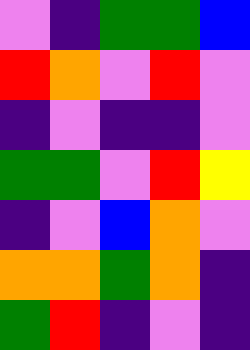[["violet", "indigo", "green", "green", "blue"], ["red", "orange", "violet", "red", "violet"], ["indigo", "violet", "indigo", "indigo", "violet"], ["green", "green", "violet", "red", "yellow"], ["indigo", "violet", "blue", "orange", "violet"], ["orange", "orange", "green", "orange", "indigo"], ["green", "red", "indigo", "violet", "indigo"]]